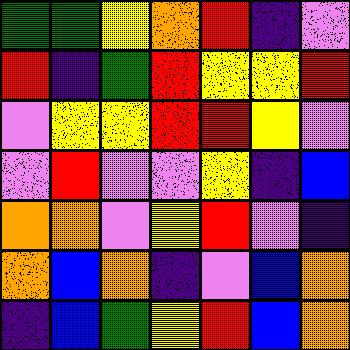[["green", "green", "yellow", "orange", "red", "indigo", "violet"], ["red", "indigo", "green", "red", "yellow", "yellow", "red"], ["violet", "yellow", "yellow", "red", "red", "yellow", "violet"], ["violet", "red", "violet", "violet", "yellow", "indigo", "blue"], ["orange", "orange", "violet", "yellow", "red", "violet", "indigo"], ["orange", "blue", "orange", "indigo", "violet", "blue", "orange"], ["indigo", "blue", "green", "yellow", "red", "blue", "orange"]]